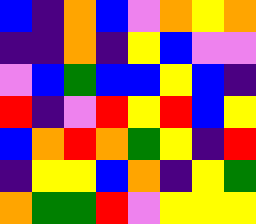[["blue", "indigo", "orange", "blue", "violet", "orange", "yellow", "orange"], ["indigo", "indigo", "orange", "indigo", "yellow", "blue", "violet", "violet"], ["violet", "blue", "green", "blue", "blue", "yellow", "blue", "indigo"], ["red", "indigo", "violet", "red", "yellow", "red", "blue", "yellow"], ["blue", "orange", "red", "orange", "green", "yellow", "indigo", "red"], ["indigo", "yellow", "yellow", "blue", "orange", "indigo", "yellow", "green"], ["orange", "green", "green", "red", "violet", "yellow", "yellow", "yellow"]]